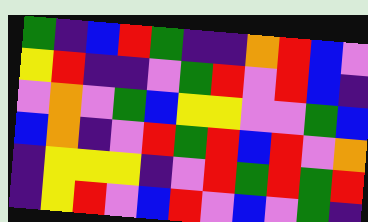[["green", "indigo", "blue", "red", "green", "indigo", "indigo", "orange", "red", "blue", "violet"], ["yellow", "red", "indigo", "indigo", "violet", "green", "red", "violet", "red", "blue", "indigo"], ["violet", "orange", "violet", "green", "blue", "yellow", "yellow", "violet", "violet", "green", "blue"], ["blue", "orange", "indigo", "violet", "red", "green", "red", "blue", "red", "violet", "orange"], ["indigo", "yellow", "yellow", "yellow", "indigo", "violet", "red", "green", "red", "green", "red"], ["indigo", "yellow", "red", "violet", "blue", "red", "violet", "blue", "violet", "green", "indigo"]]